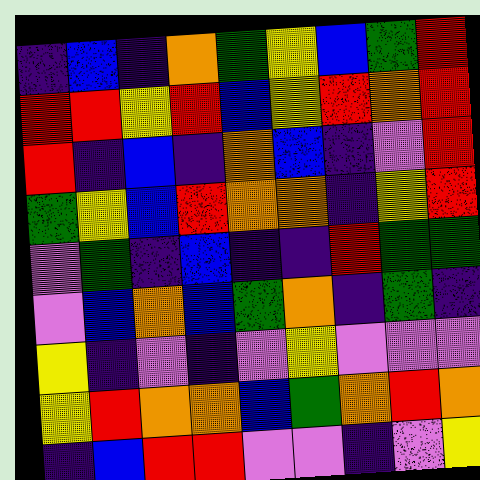[["indigo", "blue", "indigo", "orange", "green", "yellow", "blue", "green", "red"], ["red", "red", "yellow", "red", "blue", "yellow", "red", "orange", "red"], ["red", "indigo", "blue", "indigo", "orange", "blue", "indigo", "violet", "red"], ["green", "yellow", "blue", "red", "orange", "orange", "indigo", "yellow", "red"], ["violet", "green", "indigo", "blue", "indigo", "indigo", "red", "green", "green"], ["violet", "blue", "orange", "blue", "green", "orange", "indigo", "green", "indigo"], ["yellow", "indigo", "violet", "indigo", "violet", "yellow", "violet", "violet", "violet"], ["yellow", "red", "orange", "orange", "blue", "green", "orange", "red", "orange"], ["indigo", "blue", "red", "red", "violet", "violet", "indigo", "violet", "yellow"]]